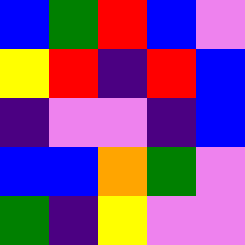[["blue", "green", "red", "blue", "violet"], ["yellow", "red", "indigo", "red", "blue"], ["indigo", "violet", "violet", "indigo", "blue"], ["blue", "blue", "orange", "green", "violet"], ["green", "indigo", "yellow", "violet", "violet"]]